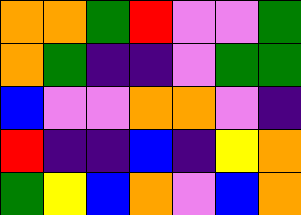[["orange", "orange", "green", "red", "violet", "violet", "green"], ["orange", "green", "indigo", "indigo", "violet", "green", "green"], ["blue", "violet", "violet", "orange", "orange", "violet", "indigo"], ["red", "indigo", "indigo", "blue", "indigo", "yellow", "orange"], ["green", "yellow", "blue", "orange", "violet", "blue", "orange"]]